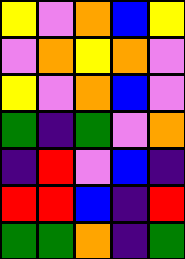[["yellow", "violet", "orange", "blue", "yellow"], ["violet", "orange", "yellow", "orange", "violet"], ["yellow", "violet", "orange", "blue", "violet"], ["green", "indigo", "green", "violet", "orange"], ["indigo", "red", "violet", "blue", "indigo"], ["red", "red", "blue", "indigo", "red"], ["green", "green", "orange", "indigo", "green"]]